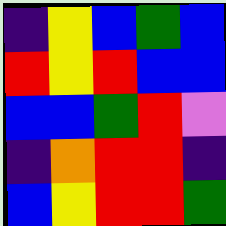[["indigo", "yellow", "blue", "green", "blue"], ["red", "yellow", "red", "blue", "blue"], ["blue", "blue", "green", "red", "violet"], ["indigo", "orange", "red", "red", "indigo"], ["blue", "yellow", "red", "red", "green"]]